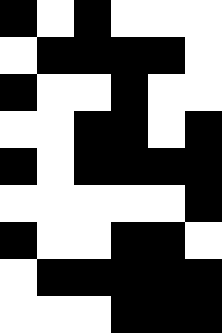[["black", "white", "black", "white", "white", "white"], ["white", "black", "black", "black", "black", "white"], ["black", "white", "white", "black", "white", "white"], ["white", "white", "black", "black", "white", "black"], ["black", "white", "black", "black", "black", "black"], ["white", "white", "white", "white", "white", "black"], ["black", "white", "white", "black", "black", "white"], ["white", "black", "black", "black", "black", "black"], ["white", "white", "white", "black", "black", "black"]]